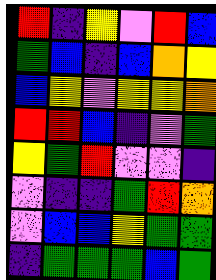[["red", "indigo", "yellow", "violet", "red", "blue"], ["green", "blue", "indigo", "blue", "orange", "yellow"], ["blue", "yellow", "violet", "yellow", "yellow", "orange"], ["red", "red", "blue", "indigo", "violet", "green"], ["yellow", "green", "red", "violet", "violet", "indigo"], ["violet", "indigo", "indigo", "green", "red", "orange"], ["violet", "blue", "blue", "yellow", "green", "green"], ["indigo", "green", "green", "green", "blue", "green"]]